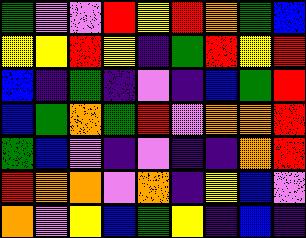[["green", "violet", "violet", "red", "yellow", "red", "orange", "green", "blue"], ["yellow", "yellow", "red", "yellow", "indigo", "green", "red", "yellow", "red"], ["blue", "indigo", "green", "indigo", "violet", "indigo", "blue", "green", "red"], ["blue", "green", "orange", "green", "red", "violet", "orange", "orange", "red"], ["green", "blue", "violet", "indigo", "violet", "indigo", "indigo", "orange", "red"], ["red", "orange", "orange", "violet", "orange", "indigo", "yellow", "blue", "violet"], ["orange", "violet", "yellow", "blue", "green", "yellow", "indigo", "blue", "indigo"]]